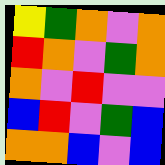[["yellow", "green", "orange", "violet", "orange"], ["red", "orange", "violet", "green", "orange"], ["orange", "violet", "red", "violet", "violet"], ["blue", "red", "violet", "green", "blue"], ["orange", "orange", "blue", "violet", "blue"]]